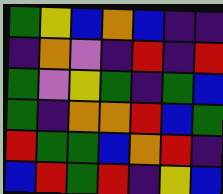[["green", "yellow", "blue", "orange", "blue", "indigo", "indigo"], ["indigo", "orange", "violet", "indigo", "red", "indigo", "red"], ["green", "violet", "yellow", "green", "indigo", "green", "blue"], ["green", "indigo", "orange", "orange", "red", "blue", "green"], ["red", "green", "green", "blue", "orange", "red", "indigo"], ["blue", "red", "green", "red", "indigo", "yellow", "blue"]]